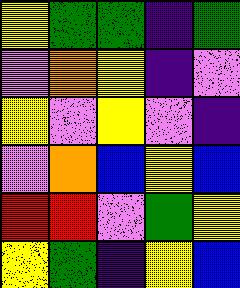[["yellow", "green", "green", "indigo", "green"], ["violet", "orange", "yellow", "indigo", "violet"], ["yellow", "violet", "yellow", "violet", "indigo"], ["violet", "orange", "blue", "yellow", "blue"], ["red", "red", "violet", "green", "yellow"], ["yellow", "green", "indigo", "yellow", "blue"]]